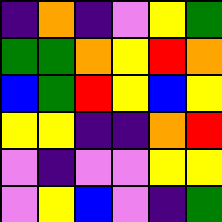[["indigo", "orange", "indigo", "violet", "yellow", "green"], ["green", "green", "orange", "yellow", "red", "orange"], ["blue", "green", "red", "yellow", "blue", "yellow"], ["yellow", "yellow", "indigo", "indigo", "orange", "red"], ["violet", "indigo", "violet", "violet", "yellow", "yellow"], ["violet", "yellow", "blue", "violet", "indigo", "green"]]